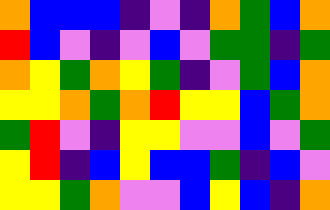[["orange", "blue", "blue", "blue", "indigo", "violet", "indigo", "orange", "green", "blue", "orange"], ["red", "blue", "violet", "indigo", "violet", "blue", "violet", "green", "green", "indigo", "green"], ["orange", "yellow", "green", "orange", "yellow", "green", "indigo", "violet", "green", "blue", "orange"], ["yellow", "yellow", "orange", "green", "orange", "red", "yellow", "yellow", "blue", "green", "orange"], ["green", "red", "violet", "indigo", "yellow", "yellow", "violet", "violet", "blue", "violet", "green"], ["yellow", "red", "indigo", "blue", "yellow", "blue", "blue", "green", "indigo", "blue", "violet"], ["yellow", "yellow", "green", "orange", "violet", "violet", "blue", "yellow", "blue", "indigo", "orange"]]